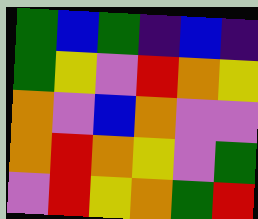[["green", "blue", "green", "indigo", "blue", "indigo"], ["green", "yellow", "violet", "red", "orange", "yellow"], ["orange", "violet", "blue", "orange", "violet", "violet"], ["orange", "red", "orange", "yellow", "violet", "green"], ["violet", "red", "yellow", "orange", "green", "red"]]